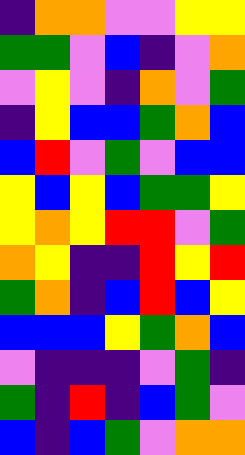[["indigo", "orange", "orange", "violet", "violet", "yellow", "yellow"], ["green", "green", "violet", "blue", "indigo", "violet", "orange"], ["violet", "yellow", "violet", "indigo", "orange", "violet", "green"], ["indigo", "yellow", "blue", "blue", "green", "orange", "blue"], ["blue", "red", "violet", "green", "violet", "blue", "blue"], ["yellow", "blue", "yellow", "blue", "green", "green", "yellow"], ["yellow", "orange", "yellow", "red", "red", "violet", "green"], ["orange", "yellow", "indigo", "indigo", "red", "yellow", "red"], ["green", "orange", "indigo", "blue", "red", "blue", "yellow"], ["blue", "blue", "blue", "yellow", "green", "orange", "blue"], ["violet", "indigo", "indigo", "indigo", "violet", "green", "indigo"], ["green", "indigo", "red", "indigo", "blue", "green", "violet"], ["blue", "indigo", "blue", "green", "violet", "orange", "orange"]]